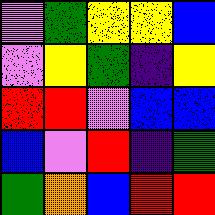[["violet", "green", "yellow", "yellow", "blue"], ["violet", "yellow", "green", "indigo", "yellow"], ["red", "red", "violet", "blue", "blue"], ["blue", "violet", "red", "indigo", "green"], ["green", "orange", "blue", "red", "red"]]